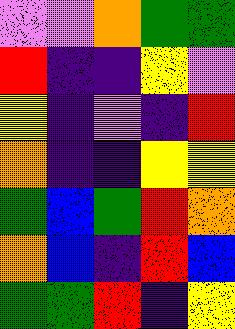[["violet", "violet", "orange", "green", "green"], ["red", "indigo", "indigo", "yellow", "violet"], ["yellow", "indigo", "violet", "indigo", "red"], ["orange", "indigo", "indigo", "yellow", "yellow"], ["green", "blue", "green", "red", "orange"], ["orange", "blue", "indigo", "red", "blue"], ["green", "green", "red", "indigo", "yellow"]]